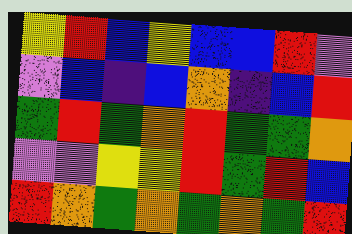[["yellow", "red", "blue", "yellow", "blue", "blue", "red", "violet"], ["violet", "blue", "indigo", "blue", "orange", "indigo", "blue", "red"], ["green", "red", "green", "orange", "red", "green", "green", "orange"], ["violet", "violet", "yellow", "yellow", "red", "green", "red", "blue"], ["red", "orange", "green", "orange", "green", "orange", "green", "red"]]